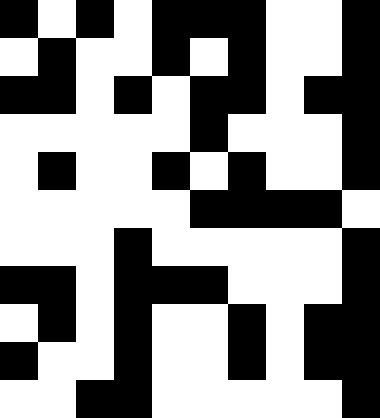[["black", "white", "black", "white", "black", "black", "black", "white", "white", "black"], ["white", "black", "white", "white", "black", "white", "black", "white", "white", "black"], ["black", "black", "white", "black", "white", "black", "black", "white", "black", "black"], ["white", "white", "white", "white", "white", "black", "white", "white", "white", "black"], ["white", "black", "white", "white", "black", "white", "black", "white", "white", "black"], ["white", "white", "white", "white", "white", "black", "black", "black", "black", "white"], ["white", "white", "white", "black", "white", "white", "white", "white", "white", "black"], ["black", "black", "white", "black", "black", "black", "white", "white", "white", "black"], ["white", "black", "white", "black", "white", "white", "black", "white", "black", "black"], ["black", "white", "white", "black", "white", "white", "black", "white", "black", "black"], ["white", "white", "black", "black", "white", "white", "white", "white", "white", "black"]]